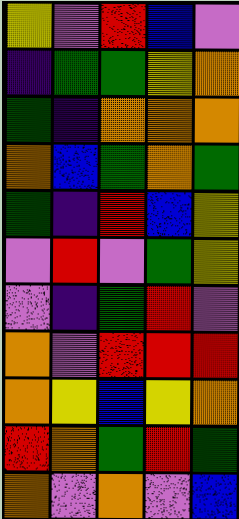[["yellow", "violet", "red", "blue", "violet"], ["indigo", "green", "green", "yellow", "orange"], ["green", "indigo", "orange", "orange", "orange"], ["orange", "blue", "green", "orange", "green"], ["green", "indigo", "red", "blue", "yellow"], ["violet", "red", "violet", "green", "yellow"], ["violet", "indigo", "green", "red", "violet"], ["orange", "violet", "red", "red", "red"], ["orange", "yellow", "blue", "yellow", "orange"], ["red", "orange", "green", "red", "green"], ["orange", "violet", "orange", "violet", "blue"]]